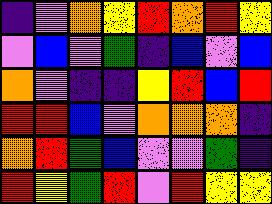[["indigo", "violet", "orange", "yellow", "red", "orange", "red", "yellow"], ["violet", "blue", "violet", "green", "indigo", "blue", "violet", "blue"], ["orange", "violet", "indigo", "indigo", "yellow", "red", "blue", "red"], ["red", "red", "blue", "violet", "orange", "orange", "orange", "indigo"], ["orange", "red", "green", "blue", "violet", "violet", "green", "indigo"], ["red", "yellow", "green", "red", "violet", "red", "yellow", "yellow"]]